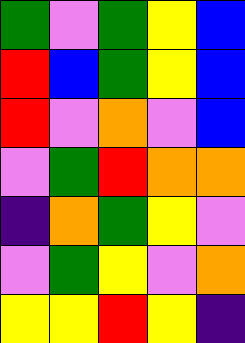[["green", "violet", "green", "yellow", "blue"], ["red", "blue", "green", "yellow", "blue"], ["red", "violet", "orange", "violet", "blue"], ["violet", "green", "red", "orange", "orange"], ["indigo", "orange", "green", "yellow", "violet"], ["violet", "green", "yellow", "violet", "orange"], ["yellow", "yellow", "red", "yellow", "indigo"]]